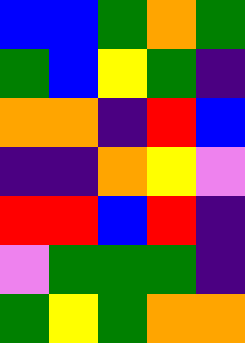[["blue", "blue", "green", "orange", "green"], ["green", "blue", "yellow", "green", "indigo"], ["orange", "orange", "indigo", "red", "blue"], ["indigo", "indigo", "orange", "yellow", "violet"], ["red", "red", "blue", "red", "indigo"], ["violet", "green", "green", "green", "indigo"], ["green", "yellow", "green", "orange", "orange"]]